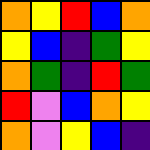[["orange", "yellow", "red", "blue", "orange"], ["yellow", "blue", "indigo", "green", "yellow"], ["orange", "green", "indigo", "red", "green"], ["red", "violet", "blue", "orange", "yellow"], ["orange", "violet", "yellow", "blue", "indigo"]]